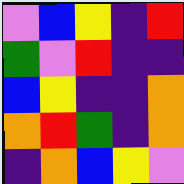[["violet", "blue", "yellow", "indigo", "red"], ["green", "violet", "red", "indigo", "indigo"], ["blue", "yellow", "indigo", "indigo", "orange"], ["orange", "red", "green", "indigo", "orange"], ["indigo", "orange", "blue", "yellow", "violet"]]